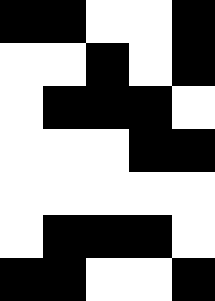[["black", "black", "white", "white", "black"], ["white", "white", "black", "white", "black"], ["white", "black", "black", "black", "white"], ["white", "white", "white", "black", "black"], ["white", "white", "white", "white", "white"], ["white", "black", "black", "black", "white"], ["black", "black", "white", "white", "black"]]